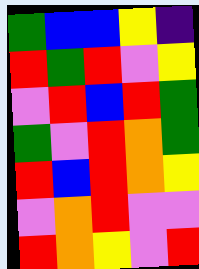[["green", "blue", "blue", "yellow", "indigo"], ["red", "green", "red", "violet", "yellow"], ["violet", "red", "blue", "red", "green"], ["green", "violet", "red", "orange", "green"], ["red", "blue", "red", "orange", "yellow"], ["violet", "orange", "red", "violet", "violet"], ["red", "orange", "yellow", "violet", "red"]]